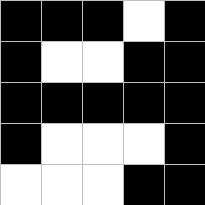[["black", "black", "black", "white", "black"], ["black", "white", "white", "black", "black"], ["black", "black", "black", "black", "black"], ["black", "white", "white", "white", "black"], ["white", "white", "white", "black", "black"]]